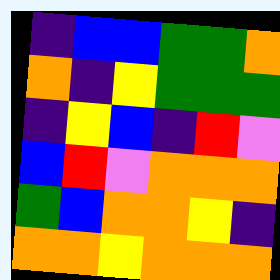[["indigo", "blue", "blue", "green", "green", "orange"], ["orange", "indigo", "yellow", "green", "green", "green"], ["indigo", "yellow", "blue", "indigo", "red", "violet"], ["blue", "red", "violet", "orange", "orange", "orange"], ["green", "blue", "orange", "orange", "yellow", "indigo"], ["orange", "orange", "yellow", "orange", "orange", "orange"]]